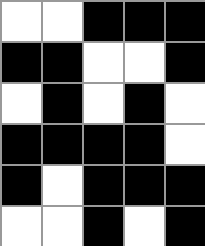[["white", "white", "black", "black", "black"], ["black", "black", "white", "white", "black"], ["white", "black", "white", "black", "white"], ["black", "black", "black", "black", "white"], ["black", "white", "black", "black", "black"], ["white", "white", "black", "white", "black"]]